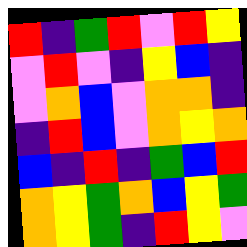[["red", "indigo", "green", "red", "violet", "red", "yellow"], ["violet", "red", "violet", "indigo", "yellow", "blue", "indigo"], ["violet", "orange", "blue", "violet", "orange", "orange", "indigo"], ["indigo", "red", "blue", "violet", "orange", "yellow", "orange"], ["blue", "indigo", "red", "indigo", "green", "blue", "red"], ["orange", "yellow", "green", "orange", "blue", "yellow", "green"], ["orange", "yellow", "green", "indigo", "red", "yellow", "violet"]]